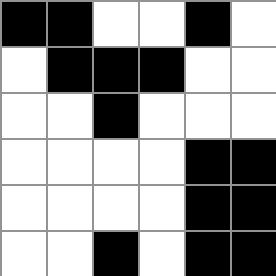[["black", "black", "white", "white", "black", "white"], ["white", "black", "black", "black", "white", "white"], ["white", "white", "black", "white", "white", "white"], ["white", "white", "white", "white", "black", "black"], ["white", "white", "white", "white", "black", "black"], ["white", "white", "black", "white", "black", "black"]]